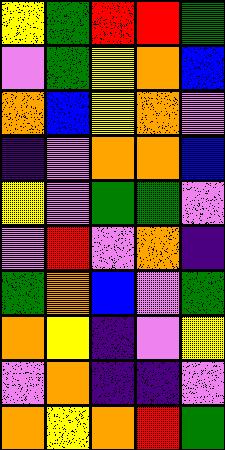[["yellow", "green", "red", "red", "green"], ["violet", "green", "yellow", "orange", "blue"], ["orange", "blue", "yellow", "orange", "violet"], ["indigo", "violet", "orange", "orange", "blue"], ["yellow", "violet", "green", "green", "violet"], ["violet", "red", "violet", "orange", "indigo"], ["green", "orange", "blue", "violet", "green"], ["orange", "yellow", "indigo", "violet", "yellow"], ["violet", "orange", "indigo", "indigo", "violet"], ["orange", "yellow", "orange", "red", "green"]]